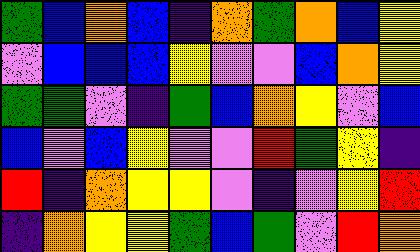[["green", "blue", "orange", "blue", "indigo", "orange", "green", "orange", "blue", "yellow"], ["violet", "blue", "blue", "blue", "yellow", "violet", "violet", "blue", "orange", "yellow"], ["green", "green", "violet", "indigo", "green", "blue", "orange", "yellow", "violet", "blue"], ["blue", "violet", "blue", "yellow", "violet", "violet", "red", "green", "yellow", "indigo"], ["red", "indigo", "orange", "yellow", "yellow", "violet", "indigo", "violet", "yellow", "red"], ["indigo", "orange", "yellow", "yellow", "green", "blue", "green", "violet", "red", "orange"]]